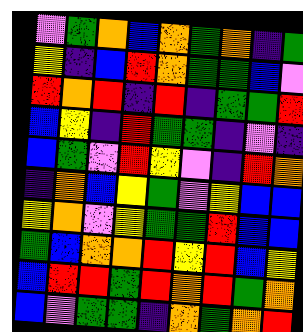[["violet", "green", "orange", "blue", "orange", "green", "orange", "indigo", "green"], ["yellow", "indigo", "blue", "red", "orange", "green", "green", "blue", "violet"], ["red", "orange", "red", "indigo", "red", "indigo", "green", "green", "red"], ["blue", "yellow", "indigo", "red", "green", "green", "indigo", "violet", "indigo"], ["blue", "green", "violet", "red", "yellow", "violet", "indigo", "red", "orange"], ["indigo", "orange", "blue", "yellow", "green", "violet", "yellow", "blue", "blue"], ["yellow", "orange", "violet", "yellow", "green", "green", "red", "blue", "blue"], ["green", "blue", "orange", "orange", "red", "yellow", "red", "blue", "yellow"], ["blue", "red", "red", "green", "red", "orange", "red", "green", "orange"], ["blue", "violet", "green", "green", "indigo", "orange", "green", "orange", "red"]]